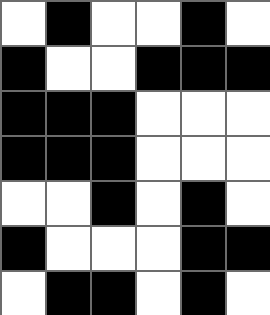[["white", "black", "white", "white", "black", "white"], ["black", "white", "white", "black", "black", "black"], ["black", "black", "black", "white", "white", "white"], ["black", "black", "black", "white", "white", "white"], ["white", "white", "black", "white", "black", "white"], ["black", "white", "white", "white", "black", "black"], ["white", "black", "black", "white", "black", "white"]]